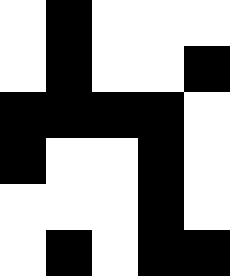[["white", "black", "white", "white", "white"], ["white", "black", "white", "white", "black"], ["black", "black", "black", "black", "white"], ["black", "white", "white", "black", "white"], ["white", "white", "white", "black", "white"], ["white", "black", "white", "black", "black"]]